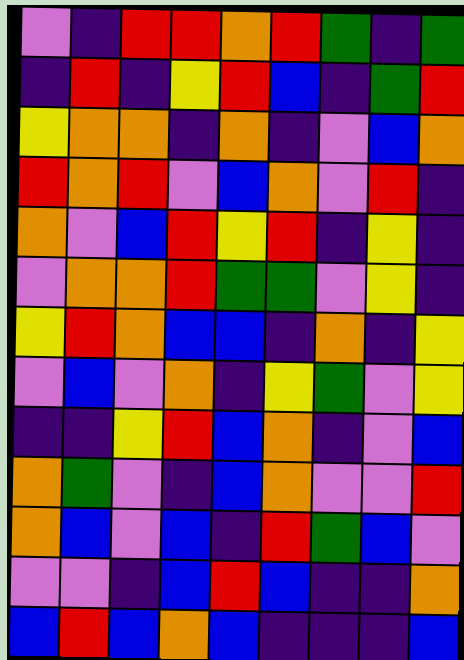[["violet", "indigo", "red", "red", "orange", "red", "green", "indigo", "green"], ["indigo", "red", "indigo", "yellow", "red", "blue", "indigo", "green", "red"], ["yellow", "orange", "orange", "indigo", "orange", "indigo", "violet", "blue", "orange"], ["red", "orange", "red", "violet", "blue", "orange", "violet", "red", "indigo"], ["orange", "violet", "blue", "red", "yellow", "red", "indigo", "yellow", "indigo"], ["violet", "orange", "orange", "red", "green", "green", "violet", "yellow", "indigo"], ["yellow", "red", "orange", "blue", "blue", "indigo", "orange", "indigo", "yellow"], ["violet", "blue", "violet", "orange", "indigo", "yellow", "green", "violet", "yellow"], ["indigo", "indigo", "yellow", "red", "blue", "orange", "indigo", "violet", "blue"], ["orange", "green", "violet", "indigo", "blue", "orange", "violet", "violet", "red"], ["orange", "blue", "violet", "blue", "indigo", "red", "green", "blue", "violet"], ["violet", "violet", "indigo", "blue", "red", "blue", "indigo", "indigo", "orange"], ["blue", "red", "blue", "orange", "blue", "indigo", "indigo", "indigo", "blue"]]